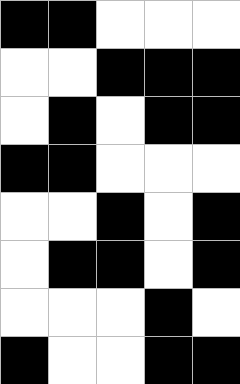[["black", "black", "white", "white", "white"], ["white", "white", "black", "black", "black"], ["white", "black", "white", "black", "black"], ["black", "black", "white", "white", "white"], ["white", "white", "black", "white", "black"], ["white", "black", "black", "white", "black"], ["white", "white", "white", "black", "white"], ["black", "white", "white", "black", "black"]]